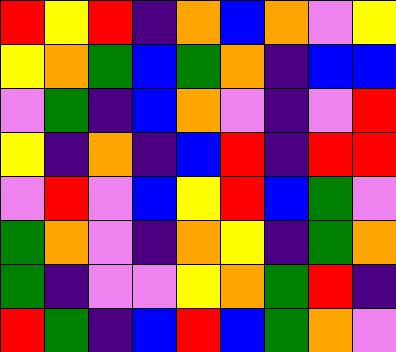[["red", "yellow", "red", "indigo", "orange", "blue", "orange", "violet", "yellow"], ["yellow", "orange", "green", "blue", "green", "orange", "indigo", "blue", "blue"], ["violet", "green", "indigo", "blue", "orange", "violet", "indigo", "violet", "red"], ["yellow", "indigo", "orange", "indigo", "blue", "red", "indigo", "red", "red"], ["violet", "red", "violet", "blue", "yellow", "red", "blue", "green", "violet"], ["green", "orange", "violet", "indigo", "orange", "yellow", "indigo", "green", "orange"], ["green", "indigo", "violet", "violet", "yellow", "orange", "green", "red", "indigo"], ["red", "green", "indigo", "blue", "red", "blue", "green", "orange", "violet"]]